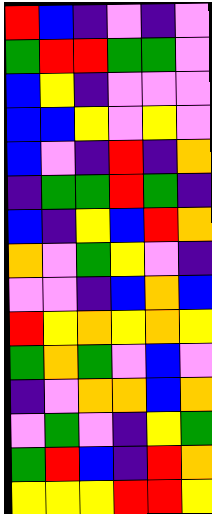[["red", "blue", "indigo", "violet", "indigo", "violet"], ["green", "red", "red", "green", "green", "violet"], ["blue", "yellow", "indigo", "violet", "violet", "violet"], ["blue", "blue", "yellow", "violet", "yellow", "violet"], ["blue", "violet", "indigo", "red", "indigo", "orange"], ["indigo", "green", "green", "red", "green", "indigo"], ["blue", "indigo", "yellow", "blue", "red", "orange"], ["orange", "violet", "green", "yellow", "violet", "indigo"], ["violet", "violet", "indigo", "blue", "orange", "blue"], ["red", "yellow", "orange", "yellow", "orange", "yellow"], ["green", "orange", "green", "violet", "blue", "violet"], ["indigo", "violet", "orange", "orange", "blue", "orange"], ["violet", "green", "violet", "indigo", "yellow", "green"], ["green", "red", "blue", "indigo", "red", "orange"], ["yellow", "yellow", "yellow", "red", "red", "yellow"]]